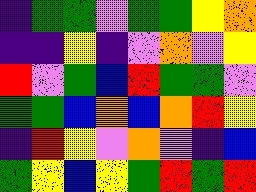[["indigo", "green", "green", "violet", "green", "green", "yellow", "orange"], ["indigo", "indigo", "yellow", "indigo", "violet", "orange", "violet", "yellow"], ["red", "violet", "green", "blue", "red", "green", "green", "violet"], ["green", "green", "blue", "orange", "blue", "orange", "red", "yellow"], ["indigo", "red", "yellow", "violet", "orange", "violet", "indigo", "blue"], ["green", "yellow", "blue", "yellow", "green", "red", "green", "red"]]